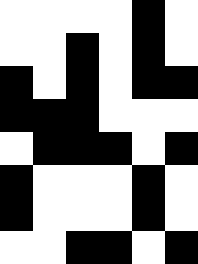[["white", "white", "white", "white", "black", "white"], ["white", "white", "black", "white", "black", "white"], ["black", "white", "black", "white", "black", "black"], ["black", "black", "black", "white", "white", "white"], ["white", "black", "black", "black", "white", "black"], ["black", "white", "white", "white", "black", "white"], ["black", "white", "white", "white", "black", "white"], ["white", "white", "black", "black", "white", "black"]]